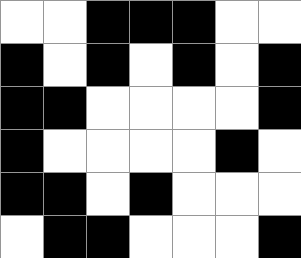[["white", "white", "black", "black", "black", "white", "white"], ["black", "white", "black", "white", "black", "white", "black"], ["black", "black", "white", "white", "white", "white", "black"], ["black", "white", "white", "white", "white", "black", "white"], ["black", "black", "white", "black", "white", "white", "white"], ["white", "black", "black", "white", "white", "white", "black"]]